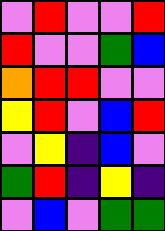[["violet", "red", "violet", "violet", "red"], ["red", "violet", "violet", "green", "blue"], ["orange", "red", "red", "violet", "violet"], ["yellow", "red", "violet", "blue", "red"], ["violet", "yellow", "indigo", "blue", "violet"], ["green", "red", "indigo", "yellow", "indigo"], ["violet", "blue", "violet", "green", "green"]]